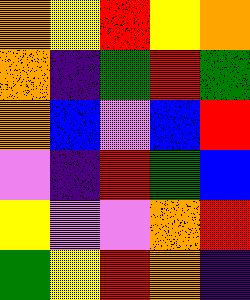[["orange", "yellow", "red", "yellow", "orange"], ["orange", "indigo", "green", "red", "green"], ["orange", "blue", "violet", "blue", "red"], ["violet", "indigo", "red", "green", "blue"], ["yellow", "violet", "violet", "orange", "red"], ["green", "yellow", "red", "orange", "indigo"]]